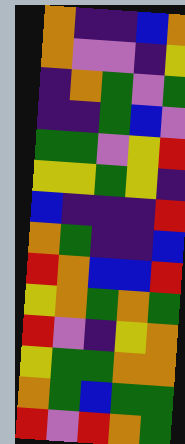[["orange", "indigo", "indigo", "blue", "orange"], ["orange", "violet", "violet", "indigo", "yellow"], ["indigo", "orange", "green", "violet", "green"], ["indigo", "indigo", "green", "blue", "violet"], ["green", "green", "violet", "yellow", "red"], ["yellow", "yellow", "green", "yellow", "indigo"], ["blue", "indigo", "indigo", "indigo", "red"], ["orange", "green", "indigo", "indigo", "blue"], ["red", "orange", "blue", "blue", "red"], ["yellow", "orange", "green", "orange", "green"], ["red", "violet", "indigo", "yellow", "orange"], ["yellow", "green", "green", "orange", "orange"], ["orange", "green", "blue", "green", "green"], ["red", "violet", "red", "orange", "green"]]